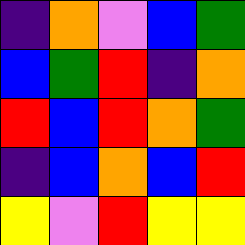[["indigo", "orange", "violet", "blue", "green"], ["blue", "green", "red", "indigo", "orange"], ["red", "blue", "red", "orange", "green"], ["indigo", "blue", "orange", "blue", "red"], ["yellow", "violet", "red", "yellow", "yellow"]]